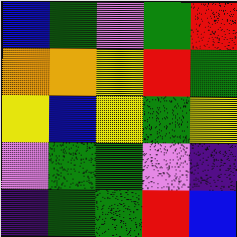[["blue", "green", "violet", "green", "red"], ["orange", "orange", "yellow", "red", "green"], ["yellow", "blue", "yellow", "green", "yellow"], ["violet", "green", "green", "violet", "indigo"], ["indigo", "green", "green", "red", "blue"]]